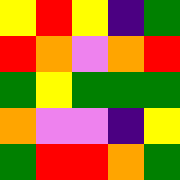[["yellow", "red", "yellow", "indigo", "green"], ["red", "orange", "violet", "orange", "red"], ["green", "yellow", "green", "green", "green"], ["orange", "violet", "violet", "indigo", "yellow"], ["green", "red", "red", "orange", "green"]]